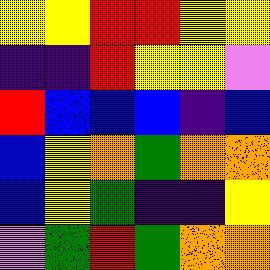[["yellow", "yellow", "red", "red", "yellow", "yellow"], ["indigo", "indigo", "red", "yellow", "yellow", "violet"], ["red", "blue", "blue", "blue", "indigo", "blue"], ["blue", "yellow", "orange", "green", "orange", "orange"], ["blue", "yellow", "green", "indigo", "indigo", "yellow"], ["violet", "green", "red", "green", "orange", "orange"]]